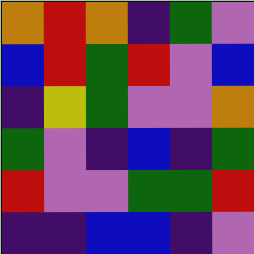[["orange", "red", "orange", "indigo", "green", "violet"], ["blue", "red", "green", "red", "violet", "blue"], ["indigo", "yellow", "green", "violet", "violet", "orange"], ["green", "violet", "indigo", "blue", "indigo", "green"], ["red", "violet", "violet", "green", "green", "red"], ["indigo", "indigo", "blue", "blue", "indigo", "violet"]]